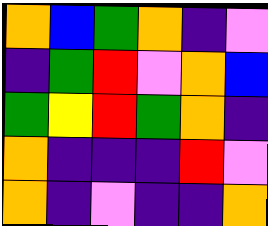[["orange", "blue", "green", "orange", "indigo", "violet"], ["indigo", "green", "red", "violet", "orange", "blue"], ["green", "yellow", "red", "green", "orange", "indigo"], ["orange", "indigo", "indigo", "indigo", "red", "violet"], ["orange", "indigo", "violet", "indigo", "indigo", "orange"]]